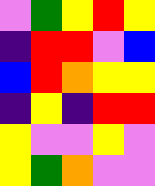[["violet", "green", "yellow", "red", "yellow"], ["indigo", "red", "red", "violet", "blue"], ["blue", "red", "orange", "yellow", "yellow"], ["indigo", "yellow", "indigo", "red", "red"], ["yellow", "violet", "violet", "yellow", "violet"], ["yellow", "green", "orange", "violet", "violet"]]